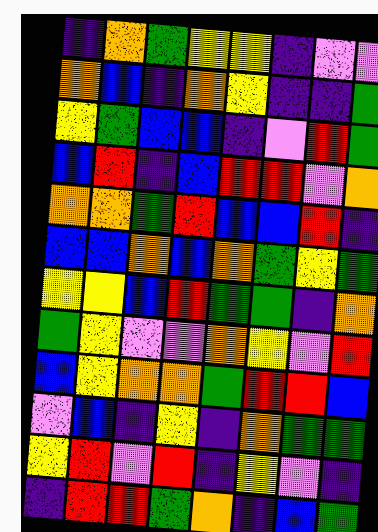[["indigo", "orange", "green", "yellow", "yellow", "indigo", "violet", "violet"], ["orange", "blue", "indigo", "orange", "yellow", "indigo", "indigo", "green"], ["yellow", "green", "blue", "blue", "indigo", "violet", "red", "green"], ["blue", "red", "indigo", "blue", "red", "red", "violet", "orange"], ["orange", "orange", "green", "red", "blue", "blue", "red", "indigo"], ["blue", "blue", "orange", "blue", "orange", "green", "yellow", "green"], ["yellow", "yellow", "blue", "red", "green", "green", "indigo", "orange"], ["green", "yellow", "violet", "violet", "orange", "yellow", "violet", "red"], ["blue", "yellow", "orange", "orange", "green", "red", "red", "blue"], ["violet", "blue", "indigo", "yellow", "indigo", "orange", "green", "green"], ["yellow", "red", "violet", "red", "indigo", "yellow", "violet", "indigo"], ["indigo", "red", "red", "green", "orange", "indigo", "blue", "green"]]